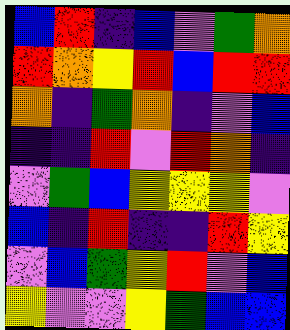[["blue", "red", "indigo", "blue", "violet", "green", "orange"], ["red", "orange", "yellow", "red", "blue", "red", "red"], ["orange", "indigo", "green", "orange", "indigo", "violet", "blue"], ["indigo", "indigo", "red", "violet", "red", "orange", "indigo"], ["violet", "green", "blue", "yellow", "yellow", "yellow", "violet"], ["blue", "indigo", "red", "indigo", "indigo", "red", "yellow"], ["violet", "blue", "green", "yellow", "red", "violet", "blue"], ["yellow", "violet", "violet", "yellow", "green", "blue", "blue"]]